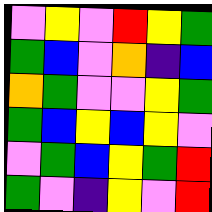[["violet", "yellow", "violet", "red", "yellow", "green"], ["green", "blue", "violet", "orange", "indigo", "blue"], ["orange", "green", "violet", "violet", "yellow", "green"], ["green", "blue", "yellow", "blue", "yellow", "violet"], ["violet", "green", "blue", "yellow", "green", "red"], ["green", "violet", "indigo", "yellow", "violet", "red"]]